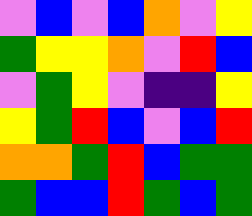[["violet", "blue", "violet", "blue", "orange", "violet", "yellow"], ["green", "yellow", "yellow", "orange", "violet", "red", "blue"], ["violet", "green", "yellow", "violet", "indigo", "indigo", "yellow"], ["yellow", "green", "red", "blue", "violet", "blue", "red"], ["orange", "orange", "green", "red", "blue", "green", "green"], ["green", "blue", "blue", "red", "green", "blue", "green"]]